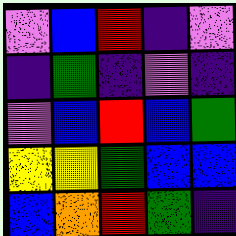[["violet", "blue", "red", "indigo", "violet"], ["indigo", "green", "indigo", "violet", "indigo"], ["violet", "blue", "red", "blue", "green"], ["yellow", "yellow", "green", "blue", "blue"], ["blue", "orange", "red", "green", "indigo"]]